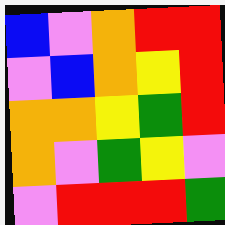[["blue", "violet", "orange", "red", "red"], ["violet", "blue", "orange", "yellow", "red"], ["orange", "orange", "yellow", "green", "red"], ["orange", "violet", "green", "yellow", "violet"], ["violet", "red", "red", "red", "green"]]